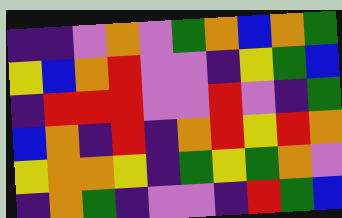[["indigo", "indigo", "violet", "orange", "violet", "green", "orange", "blue", "orange", "green"], ["yellow", "blue", "orange", "red", "violet", "violet", "indigo", "yellow", "green", "blue"], ["indigo", "red", "red", "red", "violet", "violet", "red", "violet", "indigo", "green"], ["blue", "orange", "indigo", "red", "indigo", "orange", "red", "yellow", "red", "orange"], ["yellow", "orange", "orange", "yellow", "indigo", "green", "yellow", "green", "orange", "violet"], ["indigo", "orange", "green", "indigo", "violet", "violet", "indigo", "red", "green", "blue"]]